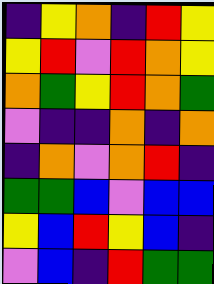[["indigo", "yellow", "orange", "indigo", "red", "yellow"], ["yellow", "red", "violet", "red", "orange", "yellow"], ["orange", "green", "yellow", "red", "orange", "green"], ["violet", "indigo", "indigo", "orange", "indigo", "orange"], ["indigo", "orange", "violet", "orange", "red", "indigo"], ["green", "green", "blue", "violet", "blue", "blue"], ["yellow", "blue", "red", "yellow", "blue", "indigo"], ["violet", "blue", "indigo", "red", "green", "green"]]